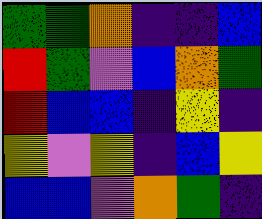[["green", "green", "orange", "indigo", "indigo", "blue"], ["red", "green", "violet", "blue", "orange", "green"], ["red", "blue", "blue", "indigo", "yellow", "indigo"], ["yellow", "violet", "yellow", "indigo", "blue", "yellow"], ["blue", "blue", "violet", "orange", "green", "indigo"]]